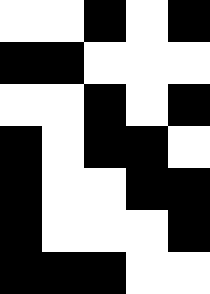[["white", "white", "black", "white", "black"], ["black", "black", "white", "white", "white"], ["white", "white", "black", "white", "black"], ["black", "white", "black", "black", "white"], ["black", "white", "white", "black", "black"], ["black", "white", "white", "white", "black"], ["black", "black", "black", "white", "white"]]